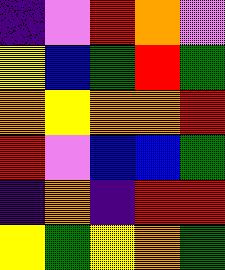[["indigo", "violet", "red", "orange", "violet"], ["yellow", "blue", "green", "red", "green"], ["orange", "yellow", "orange", "orange", "red"], ["red", "violet", "blue", "blue", "green"], ["indigo", "orange", "indigo", "red", "red"], ["yellow", "green", "yellow", "orange", "green"]]